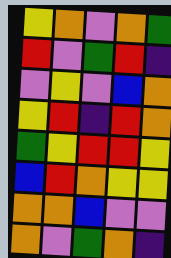[["yellow", "orange", "violet", "orange", "green"], ["red", "violet", "green", "red", "indigo"], ["violet", "yellow", "violet", "blue", "orange"], ["yellow", "red", "indigo", "red", "orange"], ["green", "yellow", "red", "red", "yellow"], ["blue", "red", "orange", "yellow", "yellow"], ["orange", "orange", "blue", "violet", "violet"], ["orange", "violet", "green", "orange", "indigo"]]